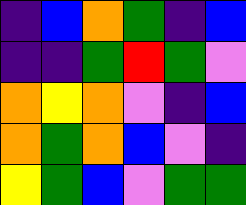[["indigo", "blue", "orange", "green", "indigo", "blue"], ["indigo", "indigo", "green", "red", "green", "violet"], ["orange", "yellow", "orange", "violet", "indigo", "blue"], ["orange", "green", "orange", "blue", "violet", "indigo"], ["yellow", "green", "blue", "violet", "green", "green"]]